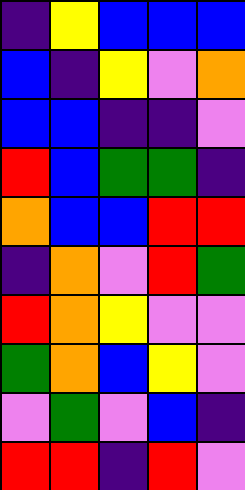[["indigo", "yellow", "blue", "blue", "blue"], ["blue", "indigo", "yellow", "violet", "orange"], ["blue", "blue", "indigo", "indigo", "violet"], ["red", "blue", "green", "green", "indigo"], ["orange", "blue", "blue", "red", "red"], ["indigo", "orange", "violet", "red", "green"], ["red", "orange", "yellow", "violet", "violet"], ["green", "orange", "blue", "yellow", "violet"], ["violet", "green", "violet", "blue", "indigo"], ["red", "red", "indigo", "red", "violet"]]